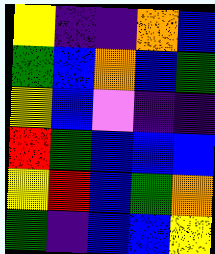[["yellow", "indigo", "indigo", "orange", "blue"], ["green", "blue", "orange", "blue", "green"], ["yellow", "blue", "violet", "indigo", "indigo"], ["red", "green", "blue", "blue", "blue"], ["yellow", "red", "blue", "green", "orange"], ["green", "indigo", "blue", "blue", "yellow"]]